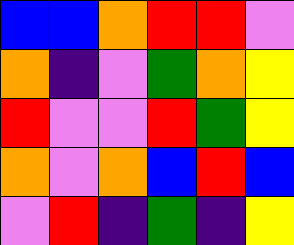[["blue", "blue", "orange", "red", "red", "violet"], ["orange", "indigo", "violet", "green", "orange", "yellow"], ["red", "violet", "violet", "red", "green", "yellow"], ["orange", "violet", "orange", "blue", "red", "blue"], ["violet", "red", "indigo", "green", "indigo", "yellow"]]